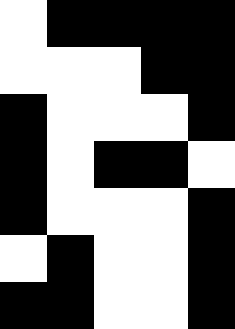[["white", "black", "black", "black", "black"], ["white", "white", "white", "black", "black"], ["black", "white", "white", "white", "black"], ["black", "white", "black", "black", "white"], ["black", "white", "white", "white", "black"], ["white", "black", "white", "white", "black"], ["black", "black", "white", "white", "black"]]